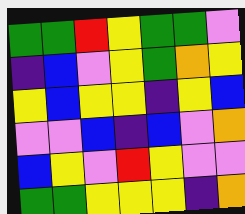[["green", "green", "red", "yellow", "green", "green", "violet"], ["indigo", "blue", "violet", "yellow", "green", "orange", "yellow"], ["yellow", "blue", "yellow", "yellow", "indigo", "yellow", "blue"], ["violet", "violet", "blue", "indigo", "blue", "violet", "orange"], ["blue", "yellow", "violet", "red", "yellow", "violet", "violet"], ["green", "green", "yellow", "yellow", "yellow", "indigo", "orange"]]